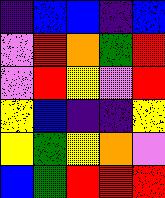[["indigo", "blue", "blue", "indigo", "blue"], ["violet", "red", "orange", "green", "red"], ["violet", "red", "yellow", "violet", "red"], ["yellow", "blue", "indigo", "indigo", "yellow"], ["yellow", "green", "yellow", "orange", "violet"], ["blue", "green", "red", "red", "red"]]